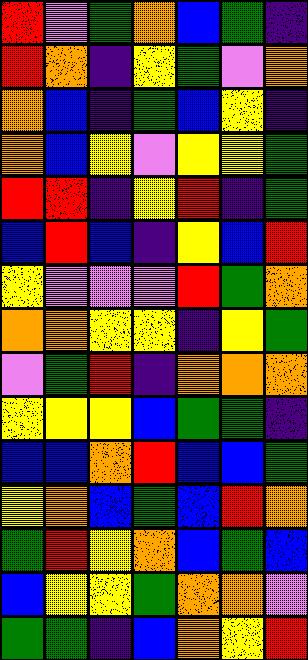[["red", "violet", "green", "orange", "blue", "green", "indigo"], ["red", "orange", "indigo", "yellow", "green", "violet", "orange"], ["orange", "blue", "indigo", "green", "blue", "yellow", "indigo"], ["orange", "blue", "yellow", "violet", "yellow", "yellow", "green"], ["red", "red", "indigo", "yellow", "red", "indigo", "green"], ["blue", "red", "blue", "indigo", "yellow", "blue", "red"], ["yellow", "violet", "violet", "violet", "red", "green", "orange"], ["orange", "orange", "yellow", "yellow", "indigo", "yellow", "green"], ["violet", "green", "red", "indigo", "orange", "orange", "orange"], ["yellow", "yellow", "yellow", "blue", "green", "green", "indigo"], ["blue", "blue", "orange", "red", "blue", "blue", "green"], ["yellow", "orange", "blue", "green", "blue", "red", "orange"], ["green", "red", "yellow", "orange", "blue", "green", "blue"], ["blue", "yellow", "yellow", "green", "orange", "orange", "violet"], ["green", "green", "indigo", "blue", "orange", "yellow", "red"]]